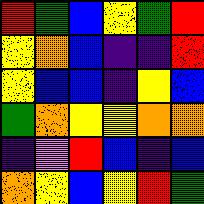[["red", "green", "blue", "yellow", "green", "red"], ["yellow", "orange", "blue", "indigo", "indigo", "red"], ["yellow", "blue", "blue", "indigo", "yellow", "blue"], ["green", "orange", "yellow", "yellow", "orange", "orange"], ["indigo", "violet", "red", "blue", "indigo", "blue"], ["orange", "yellow", "blue", "yellow", "red", "green"]]